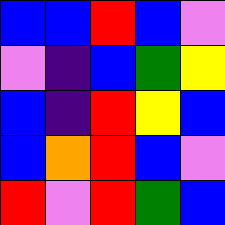[["blue", "blue", "red", "blue", "violet"], ["violet", "indigo", "blue", "green", "yellow"], ["blue", "indigo", "red", "yellow", "blue"], ["blue", "orange", "red", "blue", "violet"], ["red", "violet", "red", "green", "blue"]]